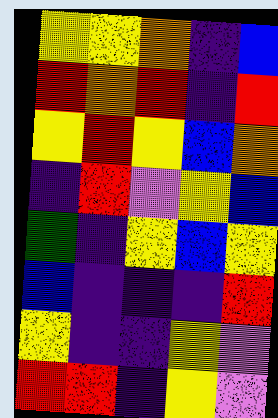[["yellow", "yellow", "orange", "indigo", "blue"], ["red", "orange", "red", "indigo", "red"], ["yellow", "red", "yellow", "blue", "orange"], ["indigo", "red", "violet", "yellow", "blue"], ["green", "indigo", "yellow", "blue", "yellow"], ["blue", "indigo", "indigo", "indigo", "red"], ["yellow", "indigo", "indigo", "yellow", "violet"], ["red", "red", "indigo", "yellow", "violet"]]